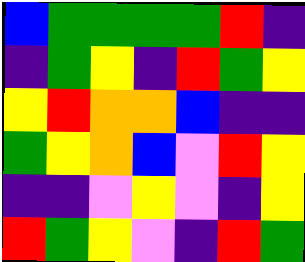[["blue", "green", "green", "green", "green", "red", "indigo"], ["indigo", "green", "yellow", "indigo", "red", "green", "yellow"], ["yellow", "red", "orange", "orange", "blue", "indigo", "indigo"], ["green", "yellow", "orange", "blue", "violet", "red", "yellow"], ["indigo", "indigo", "violet", "yellow", "violet", "indigo", "yellow"], ["red", "green", "yellow", "violet", "indigo", "red", "green"]]